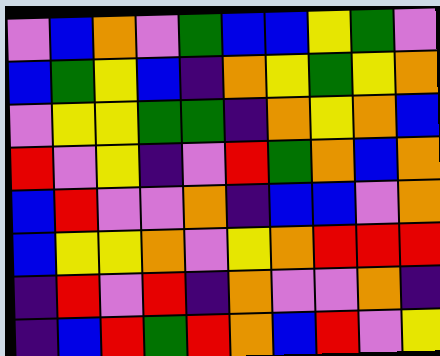[["violet", "blue", "orange", "violet", "green", "blue", "blue", "yellow", "green", "violet"], ["blue", "green", "yellow", "blue", "indigo", "orange", "yellow", "green", "yellow", "orange"], ["violet", "yellow", "yellow", "green", "green", "indigo", "orange", "yellow", "orange", "blue"], ["red", "violet", "yellow", "indigo", "violet", "red", "green", "orange", "blue", "orange"], ["blue", "red", "violet", "violet", "orange", "indigo", "blue", "blue", "violet", "orange"], ["blue", "yellow", "yellow", "orange", "violet", "yellow", "orange", "red", "red", "red"], ["indigo", "red", "violet", "red", "indigo", "orange", "violet", "violet", "orange", "indigo"], ["indigo", "blue", "red", "green", "red", "orange", "blue", "red", "violet", "yellow"]]